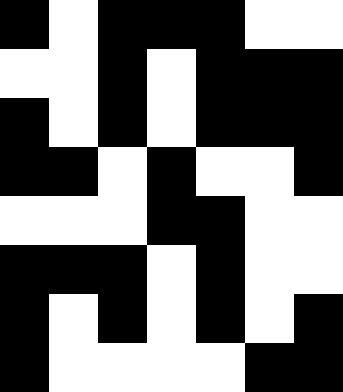[["black", "white", "black", "black", "black", "white", "white"], ["white", "white", "black", "white", "black", "black", "black"], ["black", "white", "black", "white", "black", "black", "black"], ["black", "black", "white", "black", "white", "white", "black"], ["white", "white", "white", "black", "black", "white", "white"], ["black", "black", "black", "white", "black", "white", "white"], ["black", "white", "black", "white", "black", "white", "black"], ["black", "white", "white", "white", "white", "black", "black"]]